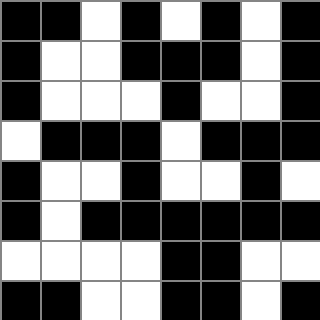[["black", "black", "white", "black", "white", "black", "white", "black"], ["black", "white", "white", "black", "black", "black", "white", "black"], ["black", "white", "white", "white", "black", "white", "white", "black"], ["white", "black", "black", "black", "white", "black", "black", "black"], ["black", "white", "white", "black", "white", "white", "black", "white"], ["black", "white", "black", "black", "black", "black", "black", "black"], ["white", "white", "white", "white", "black", "black", "white", "white"], ["black", "black", "white", "white", "black", "black", "white", "black"]]